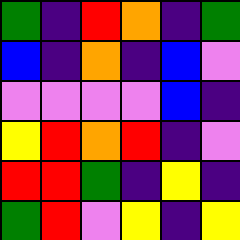[["green", "indigo", "red", "orange", "indigo", "green"], ["blue", "indigo", "orange", "indigo", "blue", "violet"], ["violet", "violet", "violet", "violet", "blue", "indigo"], ["yellow", "red", "orange", "red", "indigo", "violet"], ["red", "red", "green", "indigo", "yellow", "indigo"], ["green", "red", "violet", "yellow", "indigo", "yellow"]]